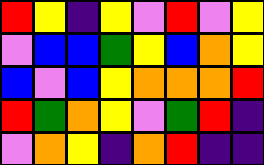[["red", "yellow", "indigo", "yellow", "violet", "red", "violet", "yellow"], ["violet", "blue", "blue", "green", "yellow", "blue", "orange", "yellow"], ["blue", "violet", "blue", "yellow", "orange", "orange", "orange", "red"], ["red", "green", "orange", "yellow", "violet", "green", "red", "indigo"], ["violet", "orange", "yellow", "indigo", "orange", "red", "indigo", "indigo"]]